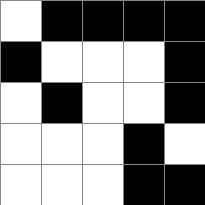[["white", "black", "black", "black", "black"], ["black", "white", "white", "white", "black"], ["white", "black", "white", "white", "black"], ["white", "white", "white", "black", "white"], ["white", "white", "white", "black", "black"]]